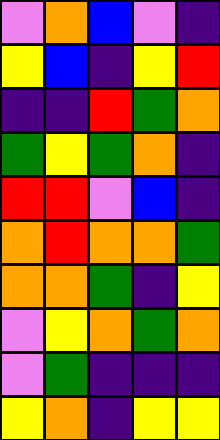[["violet", "orange", "blue", "violet", "indigo"], ["yellow", "blue", "indigo", "yellow", "red"], ["indigo", "indigo", "red", "green", "orange"], ["green", "yellow", "green", "orange", "indigo"], ["red", "red", "violet", "blue", "indigo"], ["orange", "red", "orange", "orange", "green"], ["orange", "orange", "green", "indigo", "yellow"], ["violet", "yellow", "orange", "green", "orange"], ["violet", "green", "indigo", "indigo", "indigo"], ["yellow", "orange", "indigo", "yellow", "yellow"]]